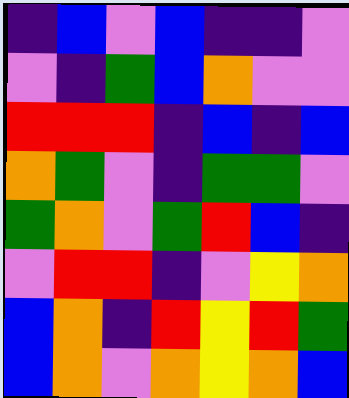[["indigo", "blue", "violet", "blue", "indigo", "indigo", "violet"], ["violet", "indigo", "green", "blue", "orange", "violet", "violet"], ["red", "red", "red", "indigo", "blue", "indigo", "blue"], ["orange", "green", "violet", "indigo", "green", "green", "violet"], ["green", "orange", "violet", "green", "red", "blue", "indigo"], ["violet", "red", "red", "indigo", "violet", "yellow", "orange"], ["blue", "orange", "indigo", "red", "yellow", "red", "green"], ["blue", "orange", "violet", "orange", "yellow", "orange", "blue"]]